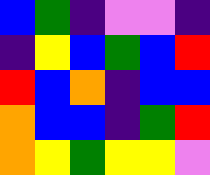[["blue", "green", "indigo", "violet", "violet", "indigo"], ["indigo", "yellow", "blue", "green", "blue", "red"], ["red", "blue", "orange", "indigo", "blue", "blue"], ["orange", "blue", "blue", "indigo", "green", "red"], ["orange", "yellow", "green", "yellow", "yellow", "violet"]]